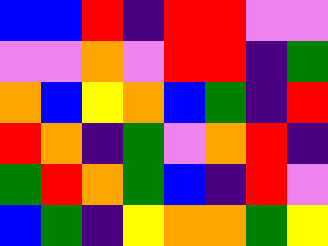[["blue", "blue", "red", "indigo", "red", "red", "violet", "violet"], ["violet", "violet", "orange", "violet", "red", "red", "indigo", "green"], ["orange", "blue", "yellow", "orange", "blue", "green", "indigo", "red"], ["red", "orange", "indigo", "green", "violet", "orange", "red", "indigo"], ["green", "red", "orange", "green", "blue", "indigo", "red", "violet"], ["blue", "green", "indigo", "yellow", "orange", "orange", "green", "yellow"]]